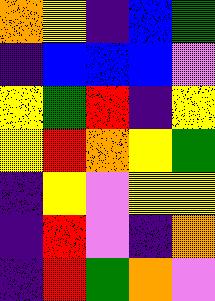[["orange", "yellow", "indigo", "blue", "green"], ["indigo", "blue", "blue", "blue", "violet"], ["yellow", "green", "red", "indigo", "yellow"], ["yellow", "red", "orange", "yellow", "green"], ["indigo", "yellow", "violet", "yellow", "yellow"], ["indigo", "red", "violet", "indigo", "orange"], ["indigo", "red", "green", "orange", "violet"]]